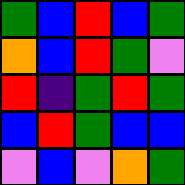[["green", "blue", "red", "blue", "green"], ["orange", "blue", "red", "green", "violet"], ["red", "indigo", "green", "red", "green"], ["blue", "red", "green", "blue", "blue"], ["violet", "blue", "violet", "orange", "green"]]